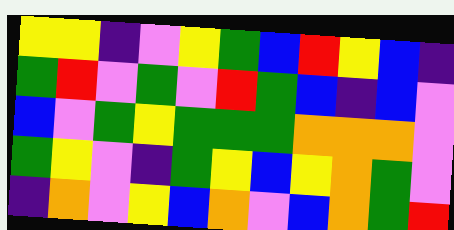[["yellow", "yellow", "indigo", "violet", "yellow", "green", "blue", "red", "yellow", "blue", "indigo"], ["green", "red", "violet", "green", "violet", "red", "green", "blue", "indigo", "blue", "violet"], ["blue", "violet", "green", "yellow", "green", "green", "green", "orange", "orange", "orange", "violet"], ["green", "yellow", "violet", "indigo", "green", "yellow", "blue", "yellow", "orange", "green", "violet"], ["indigo", "orange", "violet", "yellow", "blue", "orange", "violet", "blue", "orange", "green", "red"]]